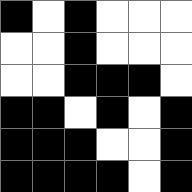[["black", "white", "black", "white", "white", "white"], ["white", "white", "black", "white", "white", "white"], ["white", "white", "black", "black", "black", "white"], ["black", "black", "white", "black", "white", "black"], ["black", "black", "black", "white", "white", "black"], ["black", "black", "black", "black", "white", "black"]]